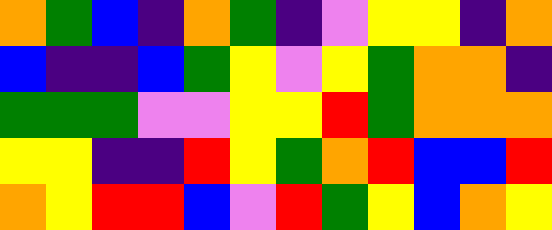[["orange", "green", "blue", "indigo", "orange", "green", "indigo", "violet", "yellow", "yellow", "indigo", "orange"], ["blue", "indigo", "indigo", "blue", "green", "yellow", "violet", "yellow", "green", "orange", "orange", "indigo"], ["green", "green", "green", "violet", "violet", "yellow", "yellow", "red", "green", "orange", "orange", "orange"], ["yellow", "yellow", "indigo", "indigo", "red", "yellow", "green", "orange", "red", "blue", "blue", "red"], ["orange", "yellow", "red", "red", "blue", "violet", "red", "green", "yellow", "blue", "orange", "yellow"]]